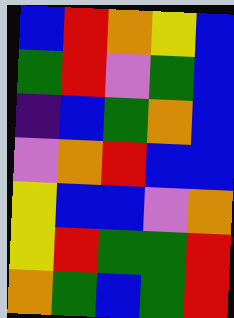[["blue", "red", "orange", "yellow", "blue"], ["green", "red", "violet", "green", "blue"], ["indigo", "blue", "green", "orange", "blue"], ["violet", "orange", "red", "blue", "blue"], ["yellow", "blue", "blue", "violet", "orange"], ["yellow", "red", "green", "green", "red"], ["orange", "green", "blue", "green", "red"]]